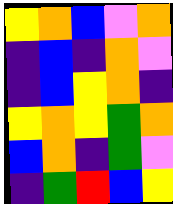[["yellow", "orange", "blue", "violet", "orange"], ["indigo", "blue", "indigo", "orange", "violet"], ["indigo", "blue", "yellow", "orange", "indigo"], ["yellow", "orange", "yellow", "green", "orange"], ["blue", "orange", "indigo", "green", "violet"], ["indigo", "green", "red", "blue", "yellow"]]